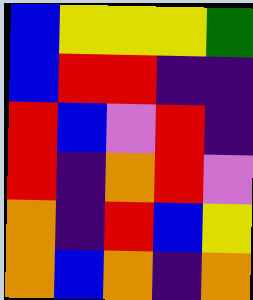[["blue", "yellow", "yellow", "yellow", "green"], ["blue", "red", "red", "indigo", "indigo"], ["red", "blue", "violet", "red", "indigo"], ["red", "indigo", "orange", "red", "violet"], ["orange", "indigo", "red", "blue", "yellow"], ["orange", "blue", "orange", "indigo", "orange"]]